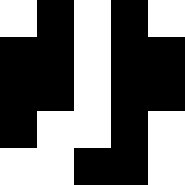[["white", "black", "white", "black", "white"], ["black", "black", "white", "black", "black"], ["black", "black", "white", "black", "black"], ["black", "white", "white", "black", "white"], ["white", "white", "black", "black", "white"]]